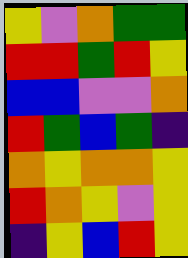[["yellow", "violet", "orange", "green", "green"], ["red", "red", "green", "red", "yellow"], ["blue", "blue", "violet", "violet", "orange"], ["red", "green", "blue", "green", "indigo"], ["orange", "yellow", "orange", "orange", "yellow"], ["red", "orange", "yellow", "violet", "yellow"], ["indigo", "yellow", "blue", "red", "yellow"]]